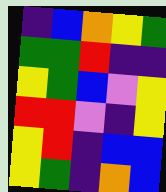[["indigo", "blue", "orange", "yellow", "green"], ["green", "green", "red", "indigo", "indigo"], ["yellow", "green", "blue", "violet", "yellow"], ["red", "red", "violet", "indigo", "yellow"], ["yellow", "red", "indigo", "blue", "blue"], ["yellow", "green", "indigo", "orange", "blue"]]